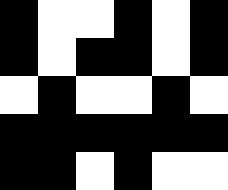[["black", "white", "white", "black", "white", "black"], ["black", "white", "black", "black", "white", "black"], ["white", "black", "white", "white", "black", "white"], ["black", "black", "black", "black", "black", "black"], ["black", "black", "white", "black", "white", "white"]]